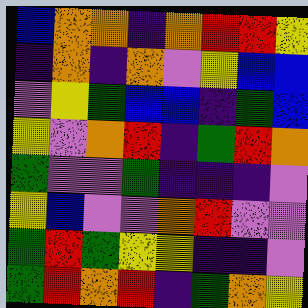[["blue", "orange", "orange", "indigo", "orange", "red", "red", "yellow"], ["indigo", "orange", "indigo", "orange", "violet", "yellow", "blue", "blue"], ["violet", "yellow", "green", "blue", "blue", "indigo", "green", "blue"], ["yellow", "violet", "orange", "red", "indigo", "green", "red", "orange"], ["green", "violet", "violet", "green", "indigo", "indigo", "indigo", "violet"], ["yellow", "blue", "violet", "violet", "orange", "red", "violet", "violet"], ["green", "red", "green", "yellow", "yellow", "indigo", "indigo", "violet"], ["green", "red", "orange", "red", "indigo", "green", "orange", "yellow"]]